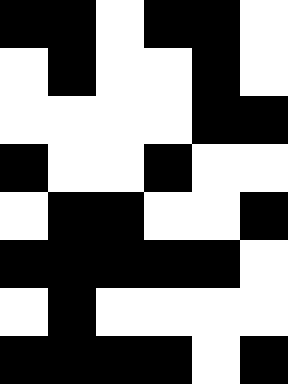[["black", "black", "white", "black", "black", "white"], ["white", "black", "white", "white", "black", "white"], ["white", "white", "white", "white", "black", "black"], ["black", "white", "white", "black", "white", "white"], ["white", "black", "black", "white", "white", "black"], ["black", "black", "black", "black", "black", "white"], ["white", "black", "white", "white", "white", "white"], ["black", "black", "black", "black", "white", "black"]]